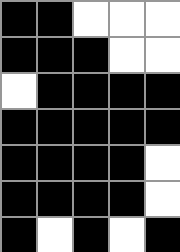[["black", "black", "white", "white", "white"], ["black", "black", "black", "white", "white"], ["white", "black", "black", "black", "black"], ["black", "black", "black", "black", "black"], ["black", "black", "black", "black", "white"], ["black", "black", "black", "black", "white"], ["black", "white", "black", "white", "black"]]